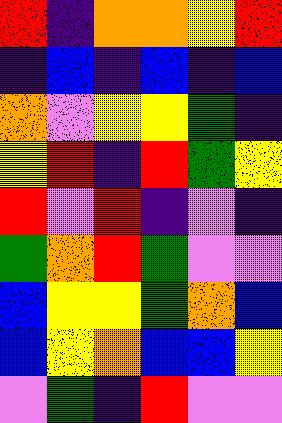[["red", "indigo", "orange", "orange", "yellow", "red"], ["indigo", "blue", "indigo", "blue", "indigo", "blue"], ["orange", "violet", "yellow", "yellow", "green", "indigo"], ["yellow", "red", "indigo", "red", "green", "yellow"], ["red", "violet", "red", "indigo", "violet", "indigo"], ["green", "orange", "red", "green", "violet", "violet"], ["blue", "yellow", "yellow", "green", "orange", "blue"], ["blue", "yellow", "orange", "blue", "blue", "yellow"], ["violet", "green", "indigo", "red", "violet", "violet"]]